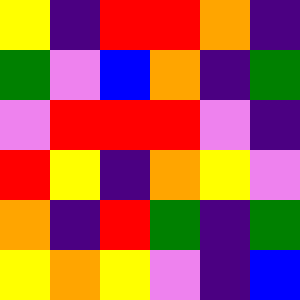[["yellow", "indigo", "red", "red", "orange", "indigo"], ["green", "violet", "blue", "orange", "indigo", "green"], ["violet", "red", "red", "red", "violet", "indigo"], ["red", "yellow", "indigo", "orange", "yellow", "violet"], ["orange", "indigo", "red", "green", "indigo", "green"], ["yellow", "orange", "yellow", "violet", "indigo", "blue"]]